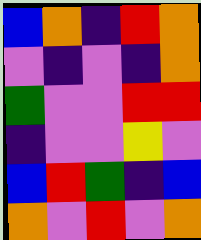[["blue", "orange", "indigo", "red", "orange"], ["violet", "indigo", "violet", "indigo", "orange"], ["green", "violet", "violet", "red", "red"], ["indigo", "violet", "violet", "yellow", "violet"], ["blue", "red", "green", "indigo", "blue"], ["orange", "violet", "red", "violet", "orange"]]